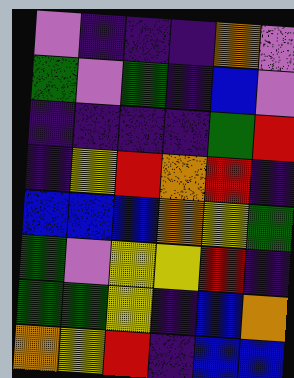[["violet", "indigo", "indigo", "indigo", "orange", "violet"], ["green", "violet", "green", "indigo", "blue", "violet"], ["indigo", "indigo", "indigo", "indigo", "green", "red"], ["indigo", "yellow", "red", "orange", "red", "indigo"], ["blue", "blue", "blue", "orange", "yellow", "green"], ["green", "violet", "yellow", "yellow", "red", "indigo"], ["green", "green", "yellow", "indigo", "blue", "orange"], ["orange", "yellow", "red", "indigo", "blue", "blue"]]